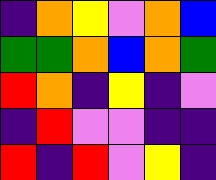[["indigo", "orange", "yellow", "violet", "orange", "blue"], ["green", "green", "orange", "blue", "orange", "green"], ["red", "orange", "indigo", "yellow", "indigo", "violet"], ["indigo", "red", "violet", "violet", "indigo", "indigo"], ["red", "indigo", "red", "violet", "yellow", "indigo"]]